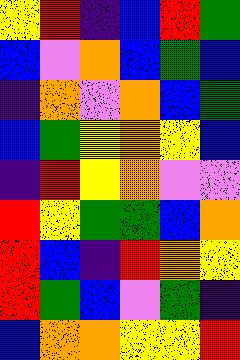[["yellow", "red", "indigo", "blue", "red", "green"], ["blue", "violet", "orange", "blue", "green", "blue"], ["indigo", "orange", "violet", "orange", "blue", "green"], ["blue", "green", "yellow", "orange", "yellow", "blue"], ["indigo", "red", "yellow", "orange", "violet", "violet"], ["red", "yellow", "green", "green", "blue", "orange"], ["red", "blue", "indigo", "red", "orange", "yellow"], ["red", "green", "blue", "violet", "green", "indigo"], ["blue", "orange", "orange", "yellow", "yellow", "red"]]